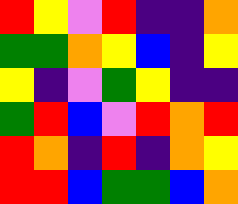[["red", "yellow", "violet", "red", "indigo", "indigo", "orange"], ["green", "green", "orange", "yellow", "blue", "indigo", "yellow"], ["yellow", "indigo", "violet", "green", "yellow", "indigo", "indigo"], ["green", "red", "blue", "violet", "red", "orange", "red"], ["red", "orange", "indigo", "red", "indigo", "orange", "yellow"], ["red", "red", "blue", "green", "green", "blue", "orange"]]